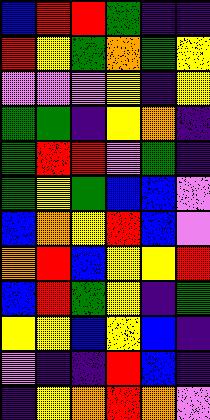[["blue", "red", "red", "green", "indigo", "indigo"], ["red", "yellow", "green", "orange", "green", "yellow"], ["violet", "violet", "violet", "yellow", "indigo", "yellow"], ["green", "green", "indigo", "yellow", "orange", "indigo"], ["green", "red", "red", "violet", "green", "indigo"], ["green", "yellow", "green", "blue", "blue", "violet"], ["blue", "orange", "yellow", "red", "blue", "violet"], ["orange", "red", "blue", "yellow", "yellow", "red"], ["blue", "red", "green", "yellow", "indigo", "green"], ["yellow", "yellow", "blue", "yellow", "blue", "indigo"], ["violet", "indigo", "indigo", "red", "blue", "indigo"], ["indigo", "yellow", "orange", "red", "orange", "violet"]]